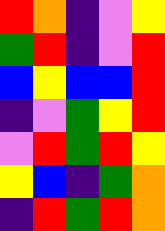[["red", "orange", "indigo", "violet", "yellow"], ["green", "red", "indigo", "violet", "red"], ["blue", "yellow", "blue", "blue", "red"], ["indigo", "violet", "green", "yellow", "red"], ["violet", "red", "green", "red", "yellow"], ["yellow", "blue", "indigo", "green", "orange"], ["indigo", "red", "green", "red", "orange"]]